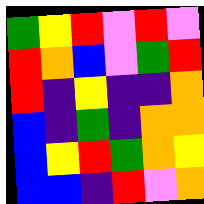[["green", "yellow", "red", "violet", "red", "violet"], ["red", "orange", "blue", "violet", "green", "red"], ["red", "indigo", "yellow", "indigo", "indigo", "orange"], ["blue", "indigo", "green", "indigo", "orange", "orange"], ["blue", "yellow", "red", "green", "orange", "yellow"], ["blue", "blue", "indigo", "red", "violet", "orange"]]